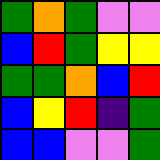[["green", "orange", "green", "violet", "violet"], ["blue", "red", "green", "yellow", "yellow"], ["green", "green", "orange", "blue", "red"], ["blue", "yellow", "red", "indigo", "green"], ["blue", "blue", "violet", "violet", "green"]]